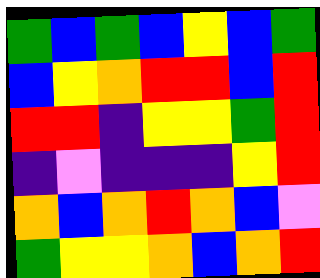[["green", "blue", "green", "blue", "yellow", "blue", "green"], ["blue", "yellow", "orange", "red", "red", "blue", "red"], ["red", "red", "indigo", "yellow", "yellow", "green", "red"], ["indigo", "violet", "indigo", "indigo", "indigo", "yellow", "red"], ["orange", "blue", "orange", "red", "orange", "blue", "violet"], ["green", "yellow", "yellow", "orange", "blue", "orange", "red"]]